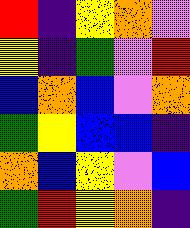[["red", "indigo", "yellow", "orange", "violet"], ["yellow", "indigo", "green", "violet", "red"], ["blue", "orange", "blue", "violet", "orange"], ["green", "yellow", "blue", "blue", "indigo"], ["orange", "blue", "yellow", "violet", "blue"], ["green", "red", "yellow", "orange", "indigo"]]